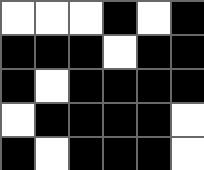[["white", "white", "white", "black", "white", "black"], ["black", "black", "black", "white", "black", "black"], ["black", "white", "black", "black", "black", "black"], ["white", "black", "black", "black", "black", "white"], ["black", "white", "black", "black", "black", "white"]]